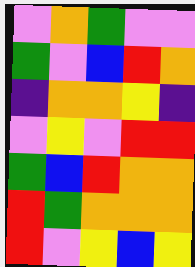[["violet", "orange", "green", "violet", "violet"], ["green", "violet", "blue", "red", "orange"], ["indigo", "orange", "orange", "yellow", "indigo"], ["violet", "yellow", "violet", "red", "red"], ["green", "blue", "red", "orange", "orange"], ["red", "green", "orange", "orange", "orange"], ["red", "violet", "yellow", "blue", "yellow"]]